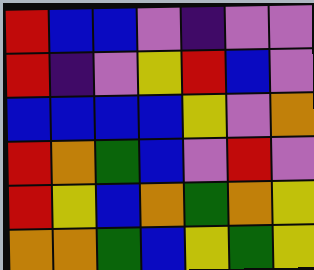[["red", "blue", "blue", "violet", "indigo", "violet", "violet"], ["red", "indigo", "violet", "yellow", "red", "blue", "violet"], ["blue", "blue", "blue", "blue", "yellow", "violet", "orange"], ["red", "orange", "green", "blue", "violet", "red", "violet"], ["red", "yellow", "blue", "orange", "green", "orange", "yellow"], ["orange", "orange", "green", "blue", "yellow", "green", "yellow"]]